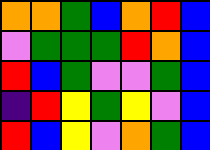[["orange", "orange", "green", "blue", "orange", "red", "blue"], ["violet", "green", "green", "green", "red", "orange", "blue"], ["red", "blue", "green", "violet", "violet", "green", "blue"], ["indigo", "red", "yellow", "green", "yellow", "violet", "blue"], ["red", "blue", "yellow", "violet", "orange", "green", "blue"]]